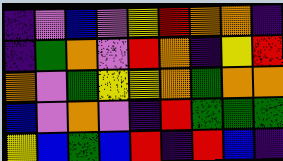[["indigo", "violet", "blue", "violet", "yellow", "red", "orange", "orange", "indigo"], ["indigo", "green", "orange", "violet", "red", "orange", "indigo", "yellow", "red"], ["orange", "violet", "green", "yellow", "yellow", "orange", "green", "orange", "orange"], ["blue", "violet", "orange", "violet", "indigo", "red", "green", "green", "green"], ["yellow", "blue", "green", "blue", "red", "indigo", "red", "blue", "indigo"]]